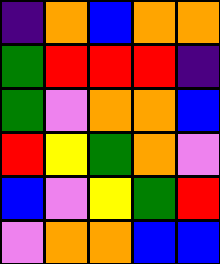[["indigo", "orange", "blue", "orange", "orange"], ["green", "red", "red", "red", "indigo"], ["green", "violet", "orange", "orange", "blue"], ["red", "yellow", "green", "orange", "violet"], ["blue", "violet", "yellow", "green", "red"], ["violet", "orange", "orange", "blue", "blue"]]